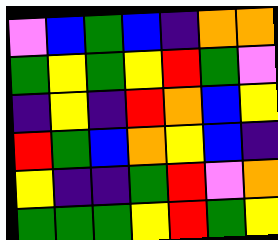[["violet", "blue", "green", "blue", "indigo", "orange", "orange"], ["green", "yellow", "green", "yellow", "red", "green", "violet"], ["indigo", "yellow", "indigo", "red", "orange", "blue", "yellow"], ["red", "green", "blue", "orange", "yellow", "blue", "indigo"], ["yellow", "indigo", "indigo", "green", "red", "violet", "orange"], ["green", "green", "green", "yellow", "red", "green", "yellow"]]